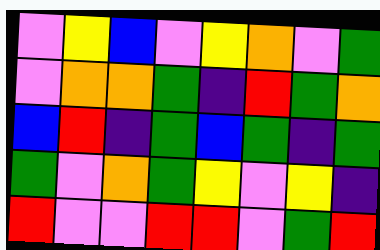[["violet", "yellow", "blue", "violet", "yellow", "orange", "violet", "green"], ["violet", "orange", "orange", "green", "indigo", "red", "green", "orange"], ["blue", "red", "indigo", "green", "blue", "green", "indigo", "green"], ["green", "violet", "orange", "green", "yellow", "violet", "yellow", "indigo"], ["red", "violet", "violet", "red", "red", "violet", "green", "red"]]